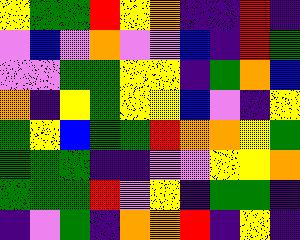[["yellow", "green", "green", "red", "yellow", "orange", "indigo", "indigo", "red", "indigo"], ["violet", "blue", "violet", "orange", "violet", "violet", "blue", "indigo", "red", "green"], ["violet", "violet", "green", "green", "yellow", "yellow", "indigo", "green", "orange", "blue"], ["orange", "indigo", "yellow", "green", "yellow", "yellow", "blue", "violet", "indigo", "yellow"], ["green", "yellow", "blue", "green", "green", "red", "orange", "orange", "yellow", "green"], ["green", "green", "green", "indigo", "indigo", "violet", "violet", "yellow", "yellow", "orange"], ["green", "green", "green", "red", "violet", "yellow", "indigo", "green", "green", "indigo"], ["indigo", "violet", "green", "indigo", "orange", "orange", "red", "indigo", "yellow", "indigo"]]